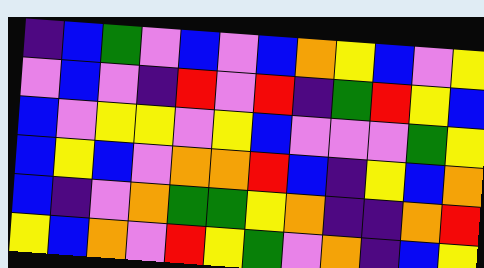[["indigo", "blue", "green", "violet", "blue", "violet", "blue", "orange", "yellow", "blue", "violet", "yellow"], ["violet", "blue", "violet", "indigo", "red", "violet", "red", "indigo", "green", "red", "yellow", "blue"], ["blue", "violet", "yellow", "yellow", "violet", "yellow", "blue", "violet", "violet", "violet", "green", "yellow"], ["blue", "yellow", "blue", "violet", "orange", "orange", "red", "blue", "indigo", "yellow", "blue", "orange"], ["blue", "indigo", "violet", "orange", "green", "green", "yellow", "orange", "indigo", "indigo", "orange", "red"], ["yellow", "blue", "orange", "violet", "red", "yellow", "green", "violet", "orange", "indigo", "blue", "yellow"]]